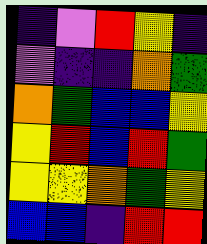[["indigo", "violet", "red", "yellow", "indigo"], ["violet", "indigo", "indigo", "orange", "green"], ["orange", "green", "blue", "blue", "yellow"], ["yellow", "red", "blue", "red", "green"], ["yellow", "yellow", "orange", "green", "yellow"], ["blue", "blue", "indigo", "red", "red"]]